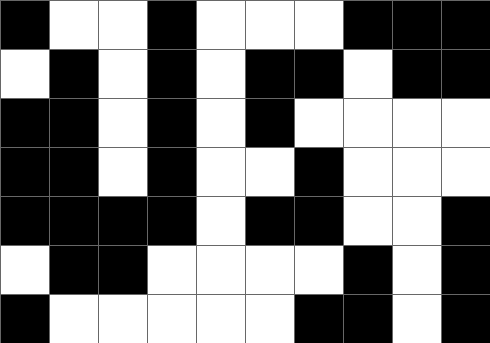[["black", "white", "white", "black", "white", "white", "white", "black", "black", "black"], ["white", "black", "white", "black", "white", "black", "black", "white", "black", "black"], ["black", "black", "white", "black", "white", "black", "white", "white", "white", "white"], ["black", "black", "white", "black", "white", "white", "black", "white", "white", "white"], ["black", "black", "black", "black", "white", "black", "black", "white", "white", "black"], ["white", "black", "black", "white", "white", "white", "white", "black", "white", "black"], ["black", "white", "white", "white", "white", "white", "black", "black", "white", "black"]]